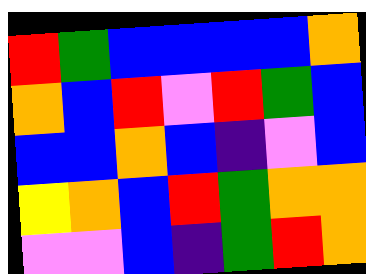[["red", "green", "blue", "blue", "blue", "blue", "orange"], ["orange", "blue", "red", "violet", "red", "green", "blue"], ["blue", "blue", "orange", "blue", "indigo", "violet", "blue"], ["yellow", "orange", "blue", "red", "green", "orange", "orange"], ["violet", "violet", "blue", "indigo", "green", "red", "orange"]]